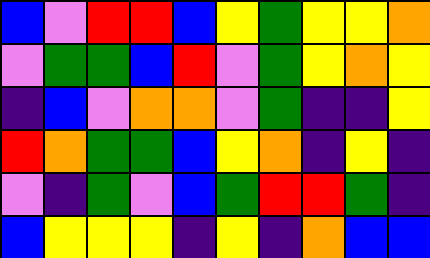[["blue", "violet", "red", "red", "blue", "yellow", "green", "yellow", "yellow", "orange"], ["violet", "green", "green", "blue", "red", "violet", "green", "yellow", "orange", "yellow"], ["indigo", "blue", "violet", "orange", "orange", "violet", "green", "indigo", "indigo", "yellow"], ["red", "orange", "green", "green", "blue", "yellow", "orange", "indigo", "yellow", "indigo"], ["violet", "indigo", "green", "violet", "blue", "green", "red", "red", "green", "indigo"], ["blue", "yellow", "yellow", "yellow", "indigo", "yellow", "indigo", "orange", "blue", "blue"]]